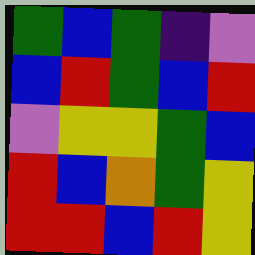[["green", "blue", "green", "indigo", "violet"], ["blue", "red", "green", "blue", "red"], ["violet", "yellow", "yellow", "green", "blue"], ["red", "blue", "orange", "green", "yellow"], ["red", "red", "blue", "red", "yellow"]]